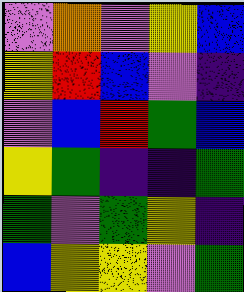[["violet", "orange", "violet", "yellow", "blue"], ["yellow", "red", "blue", "violet", "indigo"], ["violet", "blue", "red", "green", "blue"], ["yellow", "green", "indigo", "indigo", "green"], ["green", "violet", "green", "yellow", "indigo"], ["blue", "yellow", "yellow", "violet", "green"]]